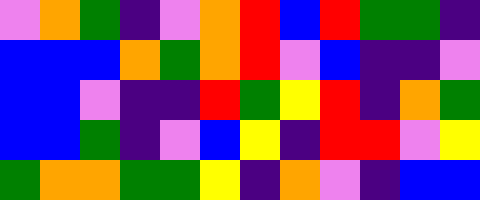[["violet", "orange", "green", "indigo", "violet", "orange", "red", "blue", "red", "green", "green", "indigo"], ["blue", "blue", "blue", "orange", "green", "orange", "red", "violet", "blue", "indigo", "indigo", "violet"], ["blue", "blue", "violet", "indigo", "indigo", "red", "green", "yellow", "red", "indigo", "orange", "green"], ["blue", "blue", "green", "indigo", "violet", "blue", "yellow", "indigo", "red", "red", "violet", "yellow"], ["green", "orange", "orange", "green", "green", "yellow", "indigo", "orange", "violet", "indigo", "blue", "blue"]]